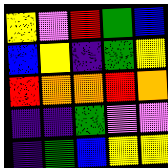[["yellow", "violet", "red", "green", "blue"], ["blue", "yellow", "indigo", "green", "yellow"], ["red", "orange", "orange", "red", "orange"], ["indigo", "indigo", "green", "violet", "violet"], ["indigo", "green", "blue", "yellow", "yellow"]]